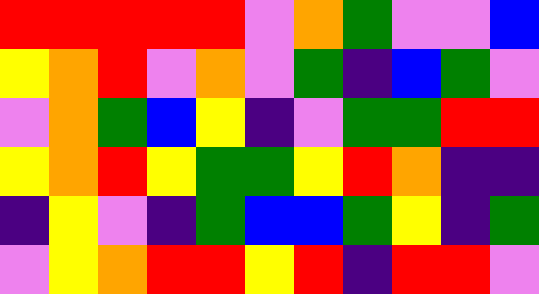[["red", "red", "red", "red", "red", "violet", "orange", "green", "violet", "violet", "blue"], ["yellow", "orange", "red", "violet", "orange", "violet", "green", "indigo", "blue", "green", "violet"], ["violet", "orange", "green", "blue", "yellow", "indigo", "violet", "green", "green", "red", "red"], ["yellow", "orange", "red", "yellow", "green", "green", "yellow", "red", "orange", "indigo", "indigo"], ["indigo", "yellow", "violet", "indigo", "green", "blue", "blue", "green", "yellow", "indigo", "green"], ["violet", "yellow", "orange", "red", "red", "yellow", "red", "indigo", "red", "red", "violet"]]